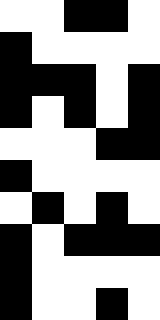[["white", "white", "black", "black", "white"], ["black", "white", "white", "white", "white"], ["black", "black", "black", "white", "black"], ["black", "white", "black", "white", "black"], ["white", "white", "white", "black", "black"], ["black", "white", "white", "white", "white"], ["white", "black", "white", "black", "white"], ["black", "white", "black", "black", "black"], ["black", "white", "white", "white", "white"], ["black", "white", "white", "black", "white"]]